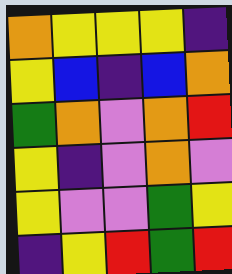[["orange", "yellow", "yellow", "yellow", "indigo"], ["yellow", "blue", "indigo", "blue", "orange"], ["green", "orange", "violet", "orange", "red"], ["yellow", "indigo", "violet", "orange", "violet"], ["yellow", "violet", "violet", "green", "yellow"], ["indigo", "yellow", "red", "green", "red"]]